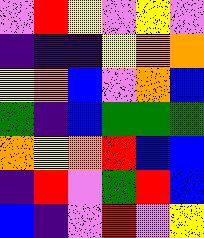[["violet", "red", "yellow", "violet", "yellow", "violet"], ["indigo", "indigo", "indigo", "yellow", "orange", "orange"], ["yellow", "orange", "blue", "violet", "orange", "blue"], ["green", "indigo", "blue", "green", "green", "green"], ["orange", "yellow", "orange", "red", "blue", "blue"], ["indigo", "red", "violet", "green", "red", "blue"], ["blue", "indigo", "violet", "red", "violet", "yellow"]]